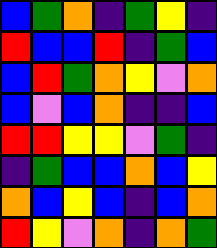[["blue", "green", "orange", "indigo", "green", "yellow", "indigo"], ["red", "blue", "blue", "red", "indigo", "green", "blue"], ["blue", "red", "green", "orange", "yellow", "violet", "orange"], ["blue", "violet", "blue", "orange", "indigo", "indigo", "blue"], ["red", "red", "yellow", "yellow", "violet", "green", "indigo"], ["indigo", "green", "blue", "blue", "orange", "blue", "yellow"], ["orange", "blue", "yellow", "blue", "indigo", "blue", "orange"], ["red", "yellow", "violet", "orange", "indigo", "orange", "green"]]